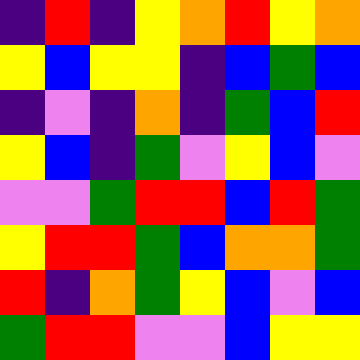[["indigo", "red", "indigo", "yellow", "orange", "red", "yellow", "orange"], ["yellow", "blue", "yellow", "yellow", "indigo", "blue", "green", "blue"], ["indigo", "violet", "indigo", "orange", "indigo", "green", "blue", "red"], ["yellow", "blue", "indigo", "green", "violet", "yellow", "blue", "violet"], ["violet", "violet", "green", "red", "red", "blue", "red", "green"], ["yellow", "red", "red", "green", "blue", "orange", "orange", "green"], ["red", "indigo", "orange", "green", "yellow", "blue", "violet", "blue"], ["green", "red", "red", "violet", "violet", "blue", "yellow", "yellow"]]